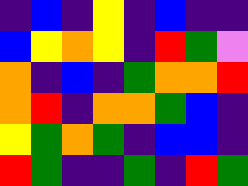[["indigo", "blue", "indigo", "yellow", "indigo", "blue", "indigo", "indigo"], ["blue", "yellow", "orange", "yellow", "indigo", "red", "green", "violet"], ["orange", "indigo", "blue", "indigo", "green", "orange", "orange", "red"], ["orange", "red", "indigo", "orange", "orange", "green", "blue", "indigo"], ["yellow", "green", "orange", "green", "indigo", "blue", "blue", "indigo"], ["red", "green", "indigo", "indigo", "green", "indigo", "red", "green"]]